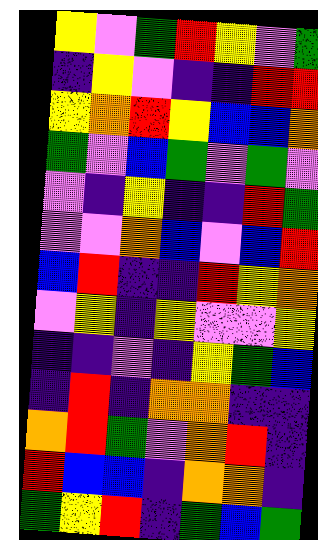[["yellow", "violet", "green", "red", "yellow", "violet", "green"], ["indigo", "yellow", "violet", "indigo", "indigo", "red", "red"], ["yellow", "orange", "red", "yellow", "blue", "blue", "orange"], ["green", "violet", "blue", "green", "violet", "green", "violet"], ["violet", "indigo", "yellow", "indigo", "indigo", "red", "green"], ["violet", "violet", "orange", "blue", "violet", "blue", "red"], ["blue", "red", "indigo", "indigo", "red", "yellow", "orange"], ["violet", "yellow", "indigo", "yellow", "violet", "violet", "yellow"], ["indigo", "indigo", "violet", "indigo", "yellow", "green", "blue"], ["indigo", "red", "indigo", "orange", "orange", "indigo", "indigo"], ["orange", "red", "green", "violet", "orange", "red", "indigo"], ["red", "blue", "blue", "indigo", "orange", "orange", "indigo"], ["green", "yellow", "red", "indigo", "green", "blue", "green"]]